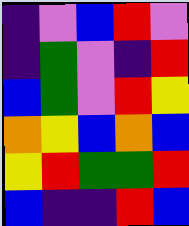[["indigo", "violet", "blue", "red", "violet"], ["indigo", "green", "violet", "indigo", "red"], ["blue", "green", "violet", "red", "yellow"], ["orange", "yellow", "blue", "orange", "blue"], ["yellow", "red", "green", "green", "red"], ["blue", "indigo", "indigo", "red", "blue"]]